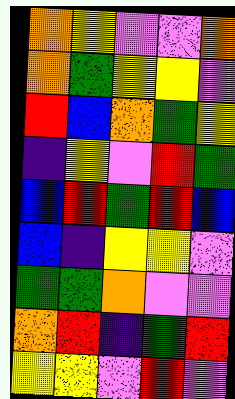[["orange", "yellow", "violet", "violet", "orange"], ["orange", "green", "yellow", "yellow", "violet"], ["red", "blue", "orange", "green", "yellow"], ["indigo", "yellow", "violet", "red", "green"], ["blue", "red", "green", "red", "blue"], ["blue", "indigo", "yellow", "yellow", "violet"], ["green", "green", "orange", "violet", "violet"], ["orange", "red", "indigo", "green", "red"], ["yellow", "yellow", "violet", "red", "violet"]]